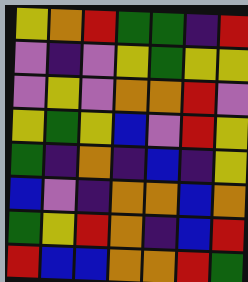[["yellow", "orange", "red", "green", "green", "indigo", "red"], ["violet", "indigo", "violet", "yellow", "green", "yellow", "yellow"], ["violet", "yellow", "violet", "orange", "orange", "red", "violet"], ["yellow", "green", "yellow", "blue", "violet", "red", "yellow"], ["green", "indigo", "orange", "indigo", "blue", "indigo", "yellow"], ["blue", "violet", "indigo", "orange", "orange", "blue", "orange"], ["green", "yellow", "red", "orange", "indigo", "blue", "red"], ["red", "blue", "blue", "orange", "orange", "red", "green"]]